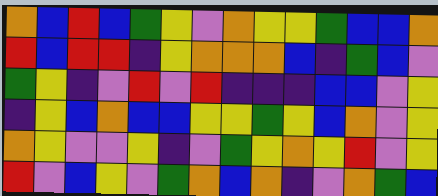[["orange", "blue", "red", "blue", "green", "yellow", "violet", "orange", "yellow", "yellow", "green", "blue", "blue", "orange"], ["red", "blue", "red", "red", "indigo", "yellow", "orange", "orange", "orange", "blue", "indigo", "green", "blue", "violet"], ["green", "yellow", "indigo", "violet", "red", "violet", "red", "indigo", "indigo", "indigo", "blue", "blue", "violet", "yellow"], ["indigo", "yellow", "blue", "orange", "blue", "blue", "yellow", "yellow", "green", "yellow", "blue", "orange", "violet", "yellow"], ["orange", "yellow", "violet", "violet", "yellow", "indigo", "violet", "green", "yellow", "orange", "yellow", "red", "violet", "yellow"], ["red", "violet", "blue", "yellow", "violet", "green", "orange", "blue", "orange", "indigo", "violet", "orange", "green", "blue"]]